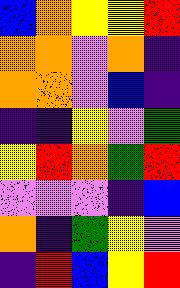[["blue", "orange", "yellow", "yellow", "red"], ["orange", "orange", "violet", "orange", "indigo"], ["orange", "orange", "violet", "blue", "indigo"], ["indigo", "indigo", "yellow", "violet", "green"], ["yellow", "red", "orange", "green", "red"], ["violet", "violet", "violet", "indigo", "blue"], ["orange", "indigo", "green", "yellow", "violet"], ["indigo", "red", "blue", "yellow", "red"]]